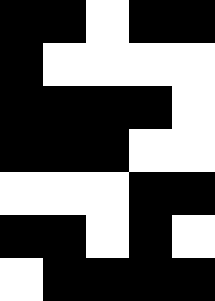[["black", "black", "white", "black", "black"], ["black", "white", "white", "white", "white"], ["black", "black", "black", "black", "white"], ["black", "black", "black", "white", "white"], ["white", "white", "white", "black", "black"], ["black", "black", "white", "black", "white"], ["white", "black", "black", "black", "black"]]